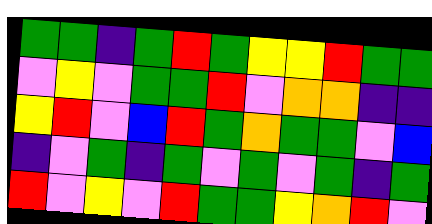[["green", "green", "indigo", "green", "red", "green", "yellow", "yellow", "red", "green", "green"], ["violet", "yellow", "violet", "green", "green", "red", "violet", "orange", "orange", "indigo", "indigo"], ["yellow", "red", "violet", "blue", "red", "green", "orange", "green", "green", "violet", "blue"], ["indigo", "violet", "green", "indigo", "green", "violet", "green", "violet", "green", "indigo", "green"], ["red", "violet", "yellow", "violet", "red", "green", "green", "yellow", "orange", "red", "violet"]]